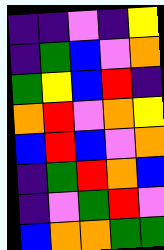[["indigo", "indigo", "violet", "indigo", "yellow"], ["indigo", "green", "blue", "violet", "orange"], ["green", "yellow", "blue", "red", "indigo"], ["orange", "red", "violet", "orange", "yellow"], ["blue", "red", "blue", "violet", "orange"], ["indigo", "green", "red", "orange", "blue"], ["indigo", "violet", "green", "red", "violet"], ["blue", "orange", "orange", "green", "green"]]